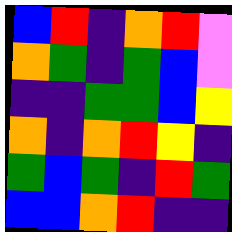[["blue", "red", "indigo", "orange", "red", "violet"], ["orange", "green", "indigo", "green", "blue", "violet"], ["indigo", "indigo", "green", "green", "blue", "yellow"], ["orange", "indigo", "orange", "red", "yellow", "indigo"], ["green", "blue", "green", "indigo", "red", "green"], ["blue", "blue", "orange", "red", "indigo", "indigo"]]